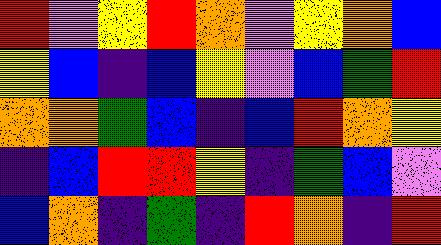[["red", "violet", "yellow", "red", "orange", "violet", "yellow", "orange", "blue"], ["yellow", "blue", "indigo", "blue", "yellow", "violet", "blue", "green", "red"], ["orange", "orange", "green", "blue", "indigo", "blue", "red", "orange", "yellow"], ["indigo", "blue", "red", "red", "yellow", "indigo", "green", "blue", "violet"], ["blue", "orange", "indigo", "green", "indigo", "red", "orange", "indigo", "red"]]